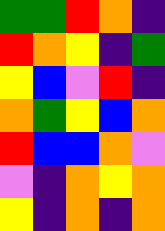[["green", "green", "red", "orange", "indigo"], ["red", "orange", "yellow", "indigo", "green"], ["yellow", "blue", "violet", "red", "indigo"], ["orange", "green", "yellow", "blue", "orange"], ["red", "blue", "blue", "orange", "violet"], ["violet", "indigo", "orange", "yellow", "orange"], ["yellow", "indigo", "orange", "indigo", "orange"]]